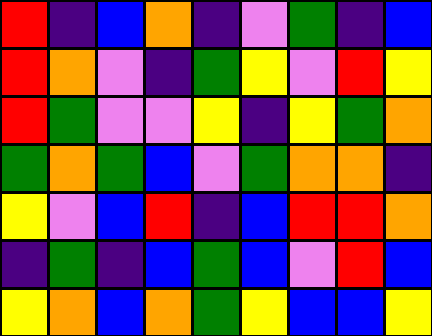[["red", "indigo", "blue", "orange", "indigo", "violet", "green", "indigo", "blue"], ["red", "orange", "violet", "indigo", "green", "yellow", "violet", "red", "yellow"], ["red", "green", "violet", "violet", "yellow", "indigo", "yellow", "green", "orange"], ["green", "orange", "green", "blue", "violet", "green", "orange", "orange", "indigo"], ["yellow", "violet", "blue", "red", "indigo", "blue", "red", "red", "orange"], ["indigo", "green", "indigo", "blue", "green", "blue", "violet", "red", "blue"], ["yellow", "orange", "blue", "orange", "green", "yellow", "blue", "blue", "yellow"]]